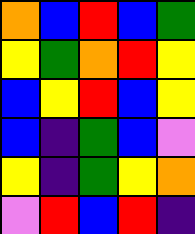[["orange", "blue", "red", "blue", "green"], ["yellow", "green", "orange", "red", "yellow"], ["blue", "yellow", "red", "blue", "yellow"], ["blue", "indigo", "green", "blue", "violet"], ["yellow", "indigo", "green", "yellow", "orange"], ["violet", "red", "blue", "red", "indigo"]]